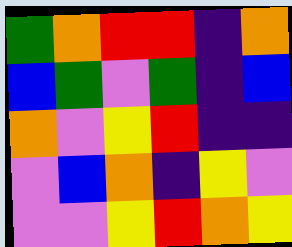[["green", "orange", "red", "red", "indigo", "orange"], ["blue", "green", "violet", "green", "indigo", "blue"], ["orange", "violet", "yellow", "red", "indigo", "indigo"], ["violet", "blue", "orange", "indigo", "yellow", "violet"], ["violet", "violet", "yellow", "red", "orange", "yellow"]]